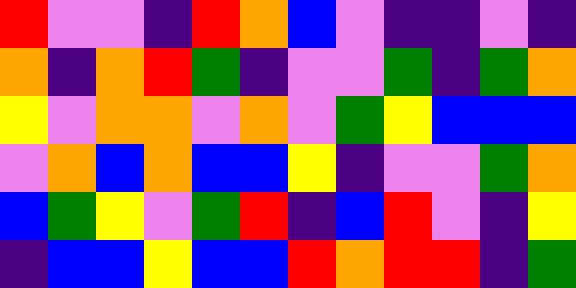[["red", "violet", "violet", "indigo", "red", "orange", "blue", "violet", "indigo", "indigo", "violet", "indigo"], ["orange", "indigo", "orange", "red", "green", "indigo", "violet", "violet", "green", "indigo", "green", "orange"], ["yellow", "violet", "orange", "orange", "violet", "orange", "violet", "green", "yellow", "blue", "blue", "blue"], ["violet", "orange", "blue", "orange", "blue", "blue", "yellow", "indigo", "violet", "violet", "green", "orange"], ["blue", "green", "yellow", "violet", "green", "red", "indigo", "blue", "red", "violet", "indigo", "yellow"], ["indigo", "blue", "blue", "yellow", "blue", "blue", "red", "orange", "red", "red", "indigo", "green"]]